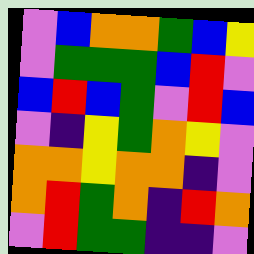[["violet", "blue", "orange", "orange", "green", "blue", "yellow"], ["violet", "green", "green", "green", "blue", "red", "violet"], ["blue", "red", "blue", "green", "violet", "red", "blue"], ["violet", "indigo", "yellow", "green", "orange", "yellow", "violet"], ["orange", "orange", "yellow", "orange", "orange", "indigo", "violet"], ["orange", "red", "green", "orange", "indigo", "red", "orange"], ["violet", "red", "green", "green", "indigo", "indigo", "violet"]]